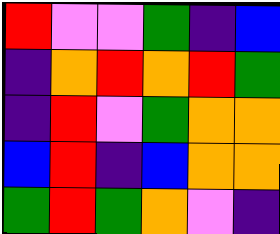[["red", "violet", "violet", "green", "indigo", "blue"], ["indigo", "orange", "red", "orange", "red", "green"], ["indigo", "red", "violet", "green", "orange", "orange"], ["blue", "red", "indigo", "blue", "orange", "orange"], ["green", "red", "green", "orange", "violet", "indigo"]]